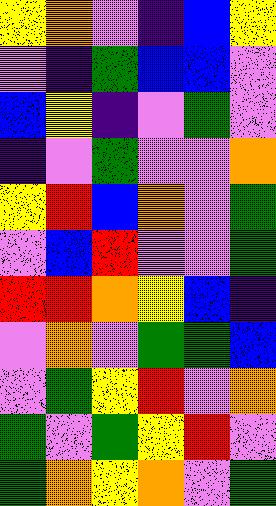[["yellow", "orange", "violet", "indigo", "blue", "yellow"], ["violet", "indigo", "green", "blue", "blue", "violet"], ["blue", "yellow", "indigo", "violet", "green", "violet"], ["indigo", "violet", "green", "violet", "violet", "orange"], ["yellow", "red", "blue", "orange", "violet", "green"], ["violet", "blue", "red", "violet", "violet", "green"], ["red", "red", "orange", "yellow", "blue", "indigo"], ["violet", "orange", "violet", "green", "green", "blue"], ["violet", "green", "yellow", "red", "violet", "orange"], ["green", "violet", "green", "yellow", "red", "violet"], ["green", "orange", "yellow", "orange", "violet", "green"]]